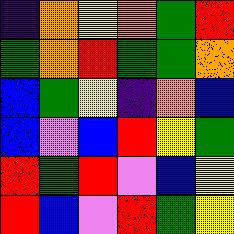[["indigo", "orange", "yellow", "orange", "green", "red"], ["green", "orange", "red", "green", "green", "orange"], ["blue", "green", "yellow", "indigo", "orange", "blue"], ["blue", "violet", "blue", "red", "yellow", "green"], ["red", "green", "red", "violet", "blue", "yellow"], ["red", "blue", "violet", "red", "green", "yellow"]]